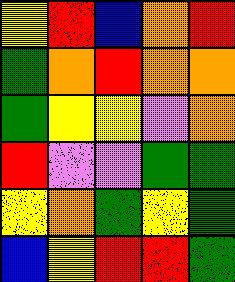[["yellow", "red", "blue", "orange", "red"], ["green", "orange", "red", "orange", "orange"], ["green", "yellow", "yellow", "violet", "orange"], ["red", "violet", "violet", "green", "green"], ["yellow", "orange", "green", "yellow", "green"], ["blue", "yellow", "red", "red", "green"]]